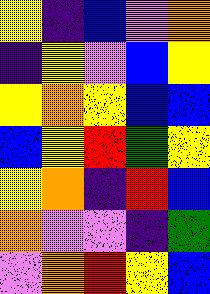[["yellow", "indigo", "blue", "violet", "orange"], ["indigo", "yellow", "violet", "blue", "yellow"], ["yellow", "orange", "yellow", "blue", "blue"], ["blue", "yellow", "red", "green", "yellow"], ["yellow", "orange", "indigo", "red", "blue"], ["orange", "violet", "violet", "indigo", "green"], ["violet", "orange", "red", "yellow", "blue"]]